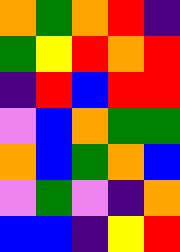[["orange", "green", "orange", "red", "indigo"], ["green", "yellow", "red", "orange", "red"], ["indigo", "red", "blue", "red", "red"], ["violet", "blue", "orange", "green", "green"], ["orange", "blue", "green", "orange", "blue"], ["violet", "green", "violet", "indigo", "orange"], ["blue", "blue", "indigo", "yellow", "red"]]